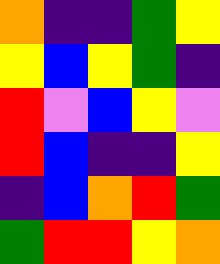[["orange", "indigo", "indigo", "green", "yellow"], ["yellow", "blue", "yellow", "green", "indigo"], ["red", "violet", "blue", "yellow", "violet"], ["red", "blue", "indigo", "indigo", "yellow"], ["indigo", "blue", "orange", "red", "green"], ["green", "red", "red", "yellow", "orange"]]